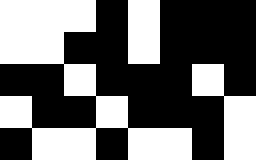[["white", "white", "white", "black", "white", "black", "black", "black"], ["white", "white", "black", "black", "white", "black", "black", "black"], ["black", "black", "white", "black", "black", "black", "white", "black"], ["white", "black", "black", "white", "black", "black", "black", "white"], ["black", "white", "white", "black", "white", "white", "black", "white"]]